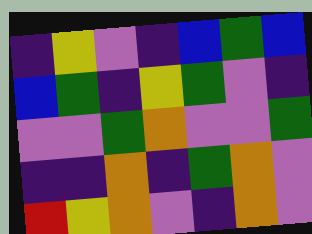[["indigo", "yellow", "violet", "indigo", "blue", "green", "blue"], ["blue", "green", "indigo", "yellow", "green", "violet", "indigo"], ["violet", "violet", "green", "orange", "violet", "violet", "green"], ["indigo", "indigo", "orange", "indigo", "green", "orange", "violet"], ["red", "yellow", "orange", "violet", "indigo", "orange", "violet"]]